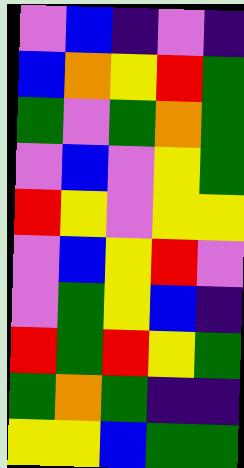[["violet", "blue", "indigo", "violet", "indigo"], ["blue", "orange", "yellow", "red", "green"], ["green", "violet", "green", "orange", "green"], ["violet", "blue", "violet", "yellow", "green"], ["red", "yellow", "violet", "yellow", "yellow"], ["violet", "blue", "yellow", "red", "violet"], ["violet", "green", "yellow", "blue", "indigo"], ["red", "green", "red", "yellow", "green"], ["green", "orange", "green", "indigo", "indigo"], ["yellow", "yellow", "blue", "green", "green"]]